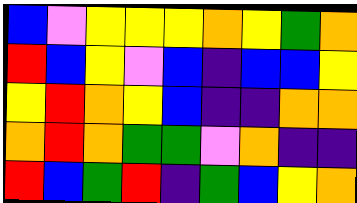[["blue", "violet", "yellow", "yellow", "yellow", "orange", "yellow", "green", "orange"], ["red", "blue", "yellow", "violet", "blue", "indigo", "blue", "blue", "yellow"], ["yellow", "red", "orange", "yellow", "blue", "indigo", "indigo", "orange", "orange"], ["orange", "red", "orange", "green", "green", "violet", "orange", "indigo", "indigo"], ["red", "blue", "green", "red", "indigo", "green", "blue", "yellow", "orange"]]